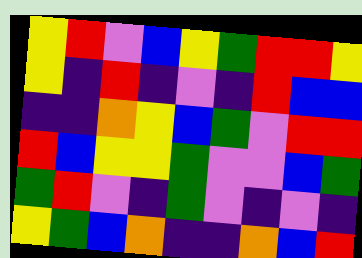[["yellow", "red", "violet", "blue", "yellow", "green", "red", "red", "yellow"], ["yellow", "indigo", "red", "indigo", "violet", "indigo", "red", "blue", "blue"], ["indigo", "indigo", "orange", "yellow", "blue", "green", "violet", "red", "red"], ["red", "blue", "yellow", "yellow", "green", "violet", "violet", "blue", "green"], ["green", "red", "violet", "indigo", "green", "violet", "indigo", "violet", "indigo"], ["yellow", "green", "blue", "orange", "indigo", "indigo", "orange", "blue", "red"]]